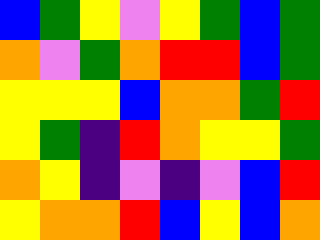[["blue", "green", "yellow", "violet", "yellow", "green", "blue", "green"], ["orange", "violet", "green", "orange", "red", "red", "blue", "green"], ["yellow", "yellow", "yellow", "blue", "orange", "orange", "green", "red"], ["yellow", "green", "indigo", "red", "orange", "yellow", "yellow", "green"], ["orange", "yellow", "indigo", "violet", "indigo", "violet", "blue", "red"], ["yellow", "orange", "orange", "red", "blue", "yellow", "blue", "orange"]]